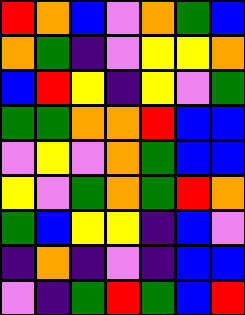[["red", "orange", "blue", "violet", "orange", "green", "blue"], ["orange", "green", "indigo", "violet", "yellow", "yellow", "orange"], ["blue", "red", "yellow", "indigo", "yellow", "violet", "green"], ["green", "green", "orange", "orange", "red", "blue", "blue"], ["violet", "yellow", "violet", "orange", "green", "blue", "blue"], ["yellow", "violet", "green", "orange", "green", "red", "orange"], ["green", "blue", "yellow", "yellow", "indigo", "blue", "violet"], ["indigo", "orange", "indigo", "violet", "indigo", "blue", "blue"], ["violet", "indigo", "green", "red", "green", "blue", "red"]]